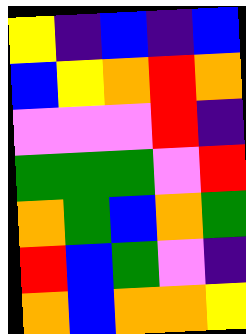[["yellow", "indigo", "blue", "indigo", "blue"], ["blue", "yellow", "orange", "red", "orange"], ["violet", "violet", "violet", "red", "indigo"], ["green", "green", "green", "violet", "red"], ["orange", "green", "blue", "orange", "green"], ["red", "blue", "green", "violet", "indigo"], ["orange", "blue", "orange", "orange", "yellow"]]